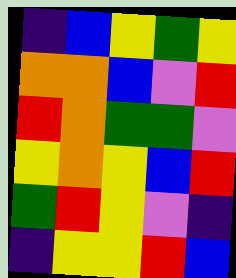[["indigo", "blue", "yellow", "green", "yellow"], ["orange", "orange", "blue", "violet", "red"], ["red", "orange", "green", "green", "violet"], ["yellow", "orange", "yellow", "blue", "red"], ["green", "red", "yellow", "violet", "indigo"], ["indigo", "yellow", "yellow", "red", "blue"]]